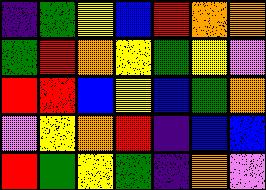[["indigo", "green", "yellow", "blue", "red", "orange", "orange"], ["green", "red", "orange", "yellow", "green", "yellow", "violet"], ["red", "red", "blue", "yellow", "blue", "green", "orange"], ["violet", "yellow", "orange", "red", "indigo", "blue", "blue"], ["red", "green", "yellow", "green", "indigo", "orange", "violet"]]